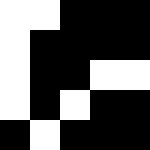[["white", "white", "black", "black", "black"], ["white", "black", "black", "black", "black"], ["white", "black", "black", "white", "white"], ["white", "black", "white", "black", "black"], ["black", "white", "black", "black", "black"]]